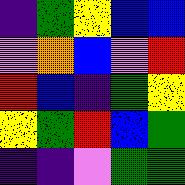[["indigo", "green", "yellow", "blue", "blue"], ["violet", "orange", "blue", "violet", "red"], ["red", "blue", "indigo", "green", "yellow"], ["yellow", "green", "red", "blue", "green"], ["indigo", "indigo", "violet", "green", "green"]]